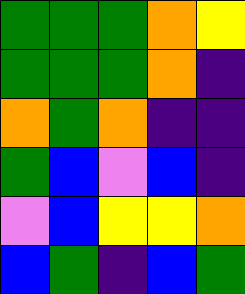[["green", "green", "green", "orange", "yellow"], ["green", "green", "green", "orange", "indigo"], ["orange", "green", "orange", "indigo", "indigo"], ["green", "blue", "violet", "blue", "indigo"], ["violet", "blue", "yellow", "yellow", "orange"], ["blue", "green", "indigo", "blue", "green"]]